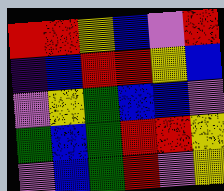[["red", "red", "yellow", "blue", "violet", "red"], ["indigo", "blue", "red", "red", "yellow", "blue"], ["violet", "yellow", "green", "blue", "blue", "violet"], ["green", "blue", "green", "red", "red", "yellow"], ["violet", "blue", "green", "red", "violet", "yellow"]]